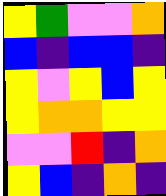[["yellow", "green", "violet", "violet", "orange"], ["blue", "indigo", "blue", "blue", "indigo"], ["yellow", "violet", "yellow", "blue", "yellow"], ["yellow", "orange", "orange", "yellow", "yellow"], ["violet", "violet", "red", "indigo", "orange"], ["yellow", "blue", "indigo", "orange", "indigo"]]